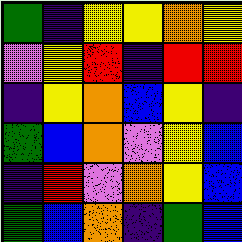[["green", "indigo", "yellow", "yellow", "orange", "yellow"], ["violet", "yellow", "red", "indigo", "red", "red"], ["indigo", "yellow", "orange", "blue", "yellow", "indigo"], ["green", "blue", "orange", "violet", "yellow", "blue"], ["indigo", "red", "violet", "orange", "yellow", "blue"], ["green", "blue", "orange", "indigo", "green", "blue"]]